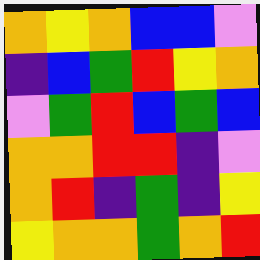[["orange", "yellow", "orange", "blue", "blue", "violet"], ["indigo", "blue", "green", "red", "yellow", "orange"], ["violet", "green", "red", "blue", "green", "blue"], ["orange", "orange", "red", "red", "indigo", "violet"], ["orange", "red", "indigo", "green", "indigo", "yellow"], ["yellow", "orange", "orange", "green", "orange", "red"]]